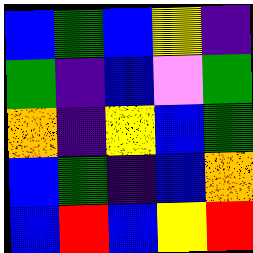[["blue", "green", "blue", "yellow", "indigo"], ["green", "indigo", "blue", "violet", "green"], ["orange", "indigo", "yellow", "blue", "green"], ["blue", "green", "indigo", "blue", "orange"], ["blue", "red", "blue", "yellow", "red"]]